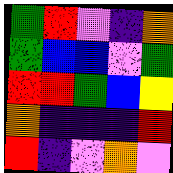[["green", "red", "violet", "indigo", "orange"], ["green", "blue", "blue", "violet", "green"], ["red", "red", "green", "blue", "yellow"], ["orange", "indigo", "indigo", "indigo", "red"], ["red", "indigo", "violet", "orange", "violet"]]